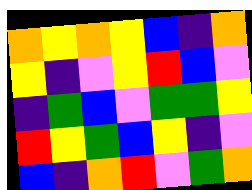[["orange", "yellow", "orange", "yellow", "blue", "indigo", "orange"], ["yellow", "indigo", "violet", "yellow", "red", "blue", "violet"], ["indigo", "green", "blue", "violet", "green", "green", "yellow"], ["red", "yellow", "green", "blue", "yellow", "indigo", "violet"], ["blue", "indigo", "orange", "red", "violet", "green", "orange"]]